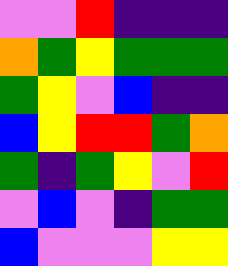[["violet", "violet", "red", "indigo", "indigo", "indigo"], ["orange", "green", "yellow", "green", "green", "green"], ["green", "yellow", "violet", "blue", "indigo", "indigo"], ["blue", "yellow", "red", "red", "green", "orange"], ["green", "indigo", "green", "yellow", "violet", "red"], ["violet", "blue", "violet", "indigo", "green", "green"], ["blue", "violet", "violet", "violet", "yellow", "yellow"]]